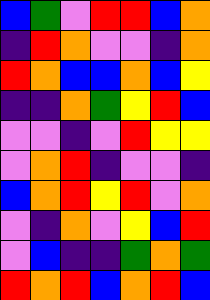[["blue", "green", "violet", "red", "red", "blue", "orange"], ["indigo", "red", "orange", "violet", "violet", "indigo", "orange"], ["red", "orange", "blue", "blue", "orange", "blue", "yellow"], ["indigo", "indigo", "orange", "green", "yellow", "red", "blue"], ["violet", "violet", "indigo", "violet", "red", "yellow", "yellow"], ["violet", "orange", "red", "indigo", "violet", "violet", "indigo"], ["blue", "orange", "red", "yellow", "red", "violet", "orange"], ["violet", "indigo", "orange", "violet", "yellow", "blue", "red"], ["violet", "blue", "indigo", "indigo", "green", "orange", "green"], ["red", "orange", "red", "blue", "orange", "red", "blue"]]